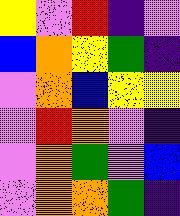[["yellow", "violet", "red", "indigo", "violet"], ["blue", "orange", "yellow", "green", "indigo"], ["violet", "orange", "blue", "yellow", "yellow"], ["violet", "red", "orange", "violet", "indigo"], ["violet", "orange", "green", "violet", "blue"], ["violet", "orange", "orange", "green", "indigo"]]